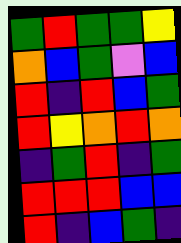[["green", "red", "green", "green", "yellow"], ["orange", "blue", "green", "violet", "blue"], ["red", "indigo", "red", "blue", "green"], ["red", "yellow", "orange", "red", "orange"], ["indigo", "green", "red", "indigo", "green"], ["red", "red", "red", "blue", "blue"], ["red", "indigo", "blue", "green", "indigo"]]